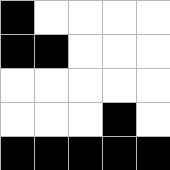[["black", "white", "white", "white", "white"], ["black", "black", "white", "white", "white"], ["white", "white", "white", "white", "white"], ["white", "white", "white", "black", "white"], ["black", "black", "black", "black", "black"]]